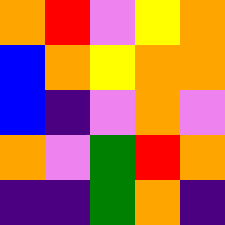[["orange", "red", "violet", "yellow", "orange"], ["blue", "orange", "yellow", "orange", "orange"], ["blue", "indigo", "violet", "orange", "violet"], ["orange", "violet", "green", "red", "orange"], ["indigo", "indigo", "green", "orange", "indigo"]]